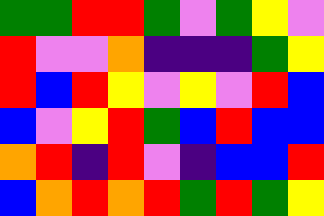[["green", "green", "red", "red", "green", "violet", "green", "yellow", "violet"], ["red", "violet", "violet", "orange", "indigo", "indigo", "indigo", "green", "yellow"], ["red", "blue", "red", "yellow", "violet", "yellow", "violet", "red", "blue"], ["blue", "violet", "yellow", "red", "green", "blue", "red", "blue", "blue"], ["orange", "red", "indigo", "red", "violet", "indigo", "blue", "blue", "red"], ["blue", "orange", "red", "orange", "red", "green", "red", "green", "yellow"]]